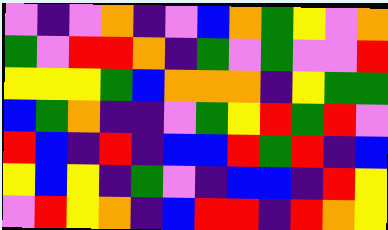[["violet", "indigo", "violet", "orange", "indigo", "violet", "blue", "orange", "green", "yellow", "violet", "orange"], ["green", "violet", "red", "red", "orange", "indigo", "green", "violet", "green", "violet", "violet", "red"], ["yellow", "yellow", "yellow", "green", "blue", "orange", "orange", "orange", "indigo", "yellow", "green", "green"], ["blue", "green", "orange", "indigo", "indigo", "violet", "green", "yellow", "red", "green", "red", "violet"], ["red", "blue", "indigo", "red", "indigo", "blue", "blue", "red", "green", "red", "indigo", "blue"], ["yellow", "blue", "yellow", "indigo", "green", "violet", "indigo", "blue", "blue", "indigo", "red", "yellow"], ["violet", "red", "yellow", "orange", "indigo", "blue", "red", "red", "indigo", "red", "orange", "yellow"]]